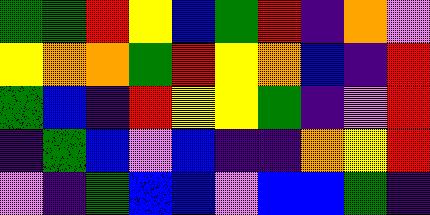[["green", "green", "red", "yellow", "blue", "green", "red", "indigo", "orange", "violet"], ["yellow", "orange", "orange", "green", "red", "yellow", "orange", "blue", "indigo", "red"], ["green", "blue", "indigo", "red", "yellow", "yellow", "green", "indigo", "violet", "red"], ["indigo", "green", "blue", "violet", "blue", "indigo", "indigo", "orange", "yellow", "red"], ["violet", "indigo", "green", "blue", "blue", "violet", "blue", "blue", "green", "indigo"]]